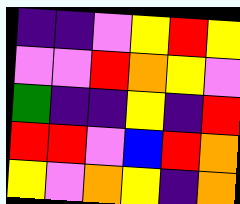[["indigo", "indigo", "violet", "yellow", "red", "yellow"], ["violet", "violet", "red", "orange", "yellow", "violet"], ["green", "indigo", "indigo", "yellow", "indigo", "red"], ["red", "red", "violet", "blue", "red", "orange"], ["yellow", "violet", "orange", "yellow", "indigo", "orange"]]